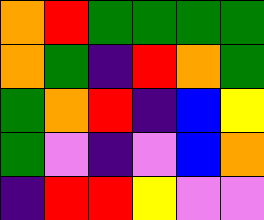[["orange", "red", "green", "green", "green", "green"], ["orange", "green", "indigo", "red", "orange", "green"], ["green", "orange", "red", "indigo", "blue", "yellow"], ["green", "violet", "indigo", "violet", "blue", "orange"], ["indigo", "red", "red", "yellow", "violet", "violet"]]